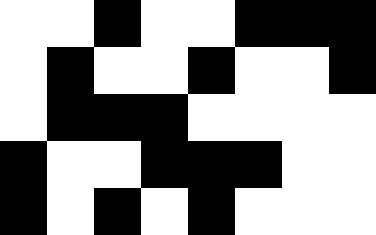[["white", "white", "black", "white", "white", "black", "black", "black"], ["white", "black", "white", "white", "black", "white", "white", "black"], ["white", "black", "black", "black", "white", "white", "white", "white"], ["black", "white", "white", "black", "black", "black", "white", "white"], ["black", "white", "black", "white", "black", "white", "white", "white"]]